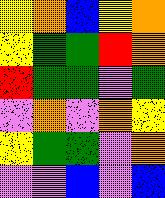[["yellow", "orange", "blue", "yellow", "orange"], ["yellow", "green", "green", "red", "orange"], ["red", "green", "green", "violet", "green"], ["violet", "orange", "violet", "orange", "yellow"], ["yellow", "green", "green", "violet", "orange"], ["violet", "violet", "blue", "violet", "blue"]]